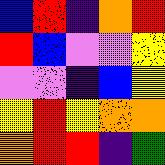[["blue", "red", "indigo", "orange", "red"], ["red", "blue", "violet", "violet", "yellow"], ["violet", "violet", "indigo", "blue", "yellow"], ["yellow", "red", "yellow", "orange", "orange"], ["orange", "red", "red", "indigo", "green"]]